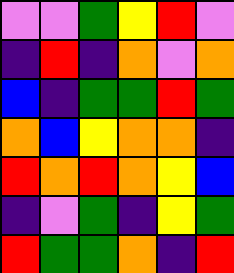[["violet", "violet", "green", "yellow", "red", "violet"], ["indigo", "red", "indigo", "orange", "violet", "orange"], ["blue", "indigo", "green", "green", "red", "green"], ["orange", "blue", "yellow", "orange", "orange", "indigo"], ["red", "orange", "red", "orange", "yellow", "blue"], ["indigo", "violet", "green", "indigo", "yellow", "green"], ["red", "green", "green", "orange", "indigo", "red"]]